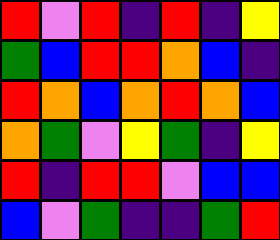[["red", "violet", "red", "indigo", "red", "indigo", "yellow"], ["green", "blue", "red", "red", "orange", "blue", "indigo"], ["red", "orange", "blue", "orange", "red", "orange", "blue"], ["orange", "green", "violet", "yellow", "green", "indigo", "yellow"], ["red", "indigo", "red", "red", "violet", "blue", "blue"], ["blue", "violet", "green", "indigo", "indigo", "green", "red"]]